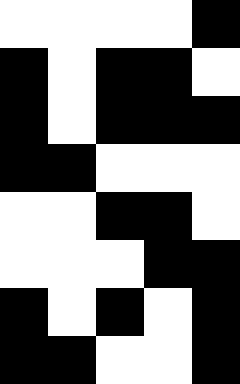[["white", "white", "white", "white", "black"], ["black", "white", "black", "black", "white"], ["black", "white", "black", "black", "black"], ["black", "black", "white", "white", "white"], ["white", "white", "black", "black", "white"], ["white", "white", "white", "black", "black"], ["black", "white", "black", "white", "black"], ["black", "black", "white", "white", "black"]]